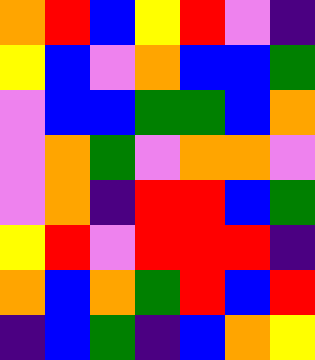[["orange", "red", "blue", "yellow", "red", "violet", "indigo"], ["yellow", "blue", "violet", "orange", "blue", "blue", "green"], ["violet", "blue", "blue", "green", "green", "blue", "orange"], ["violet", "orange", "green", "violet", "orange", "orange", "violet"], ["violet", "orange", "indigo", "red", "red", "blue", "green"], ["yellow", "red", "violet", "red", "red", "red", "indigo"], ["orange", "blue", "orange", "green", "red", "blue", "red"], ["indigo", "blue", "green", "indigo", "blue", "orange", "yellow"]]